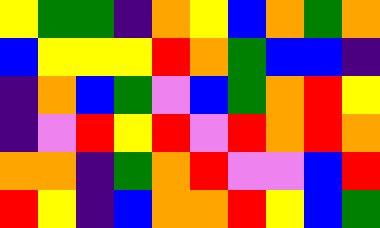[["yellow", "green", "green", "indigo", "orange", "yellow", "blue", "orange", "green", "orange"], ["blue", "yellow", "yellow", "yellow", "red", "orange", "green", "blue", "blue", "indigo"], ["indigo", "orange", "blue", "green", "violet", "blue", "green", "orange", "red", "yellow"], ["indigo", "violet", "red", "yellow", "red", "violet", "red", "orange", "red", "orange"], ["orange", "orange", "indigo", "green", "orange", "red", "violet", "violet", "blue", "red"], ["red", "yellow", "indigo", "blue", "orange", "orange", "red", "yellow", "blue", "green"]]